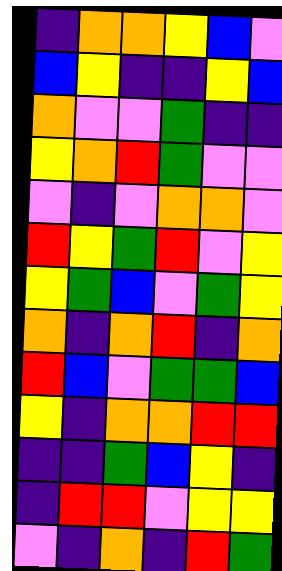[["indigo", "orange", "orange", "yellow", "blue", "violet"], ["blue", "yellow", "indigo", "indigo", "yellow", "blue"], ["orange", "violet", "violet", "green", "indigo", "indigo"], ["yellow", "orange", "red", "green", "violet", "violet"], ["violet", "indigo", "violet", "orange", "orange", "violet"], ["red", "yellow", "green", "red", "violet", "yellow"], ["yellow", "green", "blue", "violet", "green", "yellow"], ["orange", "indigo", "orange", "red", "indigo", "orange"], ["red", "blue", "violet", "green", "green", "blue"], ["yellow", "indigo", "orange", "orange", "red", "red"], ["indigo", "indigo", "green", "blue", "yellow", "indigo"], ["indigo", "red", "red", "violet", "yellow", "yellow"], ["violet", "indigo", "orange", "indigo", "red", "green"]]